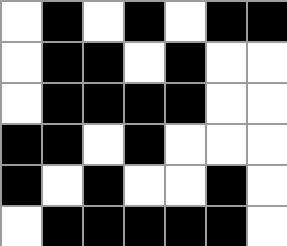[["white", "black", "white", "black", "white", "black", "black"], ["white", "black", "black", "white", "black", "white", "white"], ["white", "black", "black", "black", "black", "white", "white"], ["black", "black", "white", "black", "white", "white", "white"], ["black", "white", "black", "white", "white", "black", "white"], ["white", "black", "black", "black", "black", "black", "white"]]